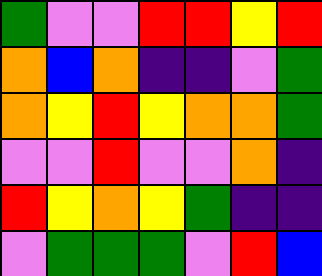[["green", "violet", "violet", "red", "red", "yellow", "red"], ["orange", "blue", "orange", "indigo", "indigo", "violet", "green"], ["orange", "yellow", "red", "yellow", "orange", "orange", "green"], ["violet", "violet", "red", "violet", "violet", "orange", "indigo"], ["red", "yellow", "orange", "yellow", "green", "indigo", "indigo"], ["violet", "green", "green", "green", "violet", "red", "blue"]]